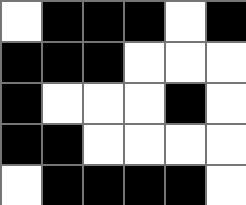[["white", "black", "black", "black", "white", "black"], ["black", "black", "black", "white", "white", "white"], ["black", "white", "white", "white", "black", "white"], ["black", "black", "white", "white", "white", "white"], ["white", "black", "black", "black", "black", "white"]]